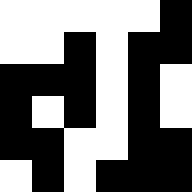[["white", "white", "white", "white", "white", "black"], ["white", "white", "black", "white", "black", "black"], ["black", "black", "black", "white", "black", "white"], ["black", "white", "black", "white", "black", "white"], ["black", "black", "white", "white", "black", "black"], ["white", "black", "white", "black", "black", "black"]]